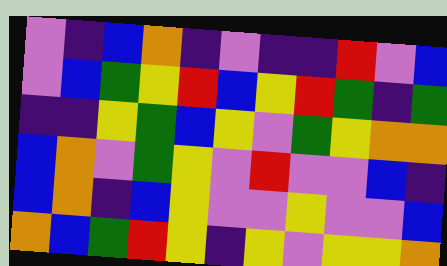[["violet", "indigo", "blue", "orange", "indigo", "violet", "indigo", "indigo", "red", "violet", "blue"], ["violet", "blue", "green", "yellow", "red", "blue", "yellow", "red", "green", "indigo", "green"], ["indigo", "indigo", "yellow", "green", "blue", "yellow", "violet", "green", "yellow", "orange", "orange"], ["blue", "orange", "violet", "green", "yellow", "violet", "red", "violet", "violet", "blue", "indigo"], ["blue", "orange", "indigo", "blue", "yellow", "violet", "violet", "yellow", "violet", "violet", "blue"], ["orange", "blue", "green", "red", "yellow", "indigo", "yellow", "violet", "yellow", "yellow", "orange"]]